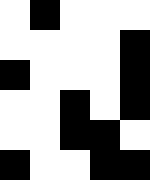[["white", "black", "white", "white", "white"], ["white", "white", "white", "white", "black"], ["black", "white", "white", "white", "black"], ["white", "white", "black", "white", "black"], ["white", "white", "black", "black", "white"], ["black", "white", "white", "black", "black"]]